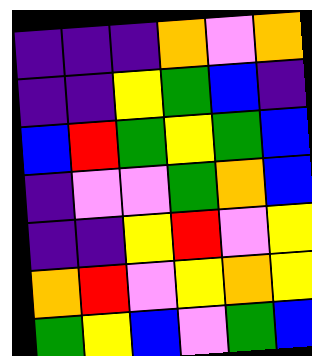[["indigo", "indigo", "indigo", "orange", "violet", "orange"], ["indigo", "indigo", "yellow", "green", "blue", "indigo"], ["blue", "red", "green", "yellow", "green", "blue"], ["indigo", "violet", "violet", "green", "orange", "blue"], ["indigo", "indigo", "yellow", "red", "violet", "yellow"], ["orange", "red", "violet", "yellow", "orange", "yellow"], ["green", "yellow", "blue", "violet", "green", "blue"]]